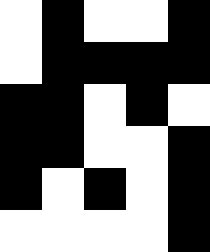[["white", "black", "white", "white", "black"], ["white", "black", "black", "black", "black"], ["black", "black", "white", "black", "white"], ["black", "black", "white", "white", "black"], ["black", "white", "black", "white", "black"], ["white", "white", "white", "white", "black"]]